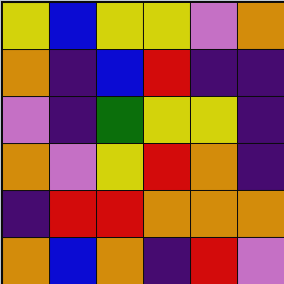[["yellow", "blue", "yellow", "yellow", "violet", "orange"], ["orange", "indigo", "blue", "red", "indigo", "indigo"], ["violet", "indigo", "green", "yellow", "yellow", "indigo"], ["orange", "violet", "yellow", "red", "orange", "indigo"], ["indigo", "red", "red", "orange", "orange", "orange"], ["orange", "blue", "orange", "indigo", "red", "violet"]]